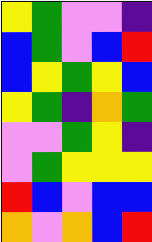[["yellow", "green", "violet", "violet", "indigo"], ["blue", "green", "violet", "blue", "red"], ["blue", "yellow", "green", "yellow", "blue"], ["yellow", "green", "indigo", "orange", "green"], ["violet", "violet", "green", "yellow", "indigo"], ["violet", "green", "yellow", "yellow", "yellow"], ["red", "blue", "violet", "blue", "blue"], ["orange", "violet", "orange", "blue", "red"]]